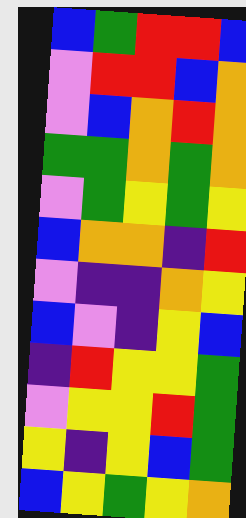[["blue", "green", "red", "red", "blue"], ["violet", "red", "red", "blue", "orange"], ["violet", "blue", "orange", "red", "orange"], ["green", "green", "orange", "green", "orange"], ["violet", "green", "yellow", "green", "yellow"], ["blue", "orange", "orange", "indigo", "red"], ["violet", "indigo", "indigo", "orange", "yellow"], ["blue", "violet", "indigo", "yellow", "blue"], ["indigo", "red", "yellow", "yellow", "green"], ["violet", "yellow", "yellow", "red", "green"], ["yellow", "indigo", "yellow", "blue", "green"], ["blue", "yellow", "green", "yellow", "orange"]]